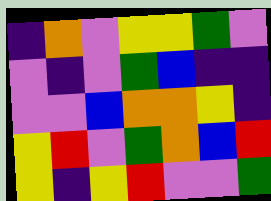[["indigo", "orange", "violet", "yellow", "yellow", "green", "violet"], ["violet", "indigo", "violet", "green", "blue", "indigo", "indigo"], ["violet", "violet", "blue", "orange", "orange", "yellow", "indigo"], ["yellow", "red", "violet", "green", "orange", "blue", "red"], ["yellow", "indigo", "yellow", "red", "violet", "violet", "green"]]